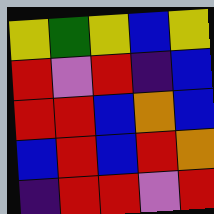[["yellow", "green", "yellow", "blue", "yellow"], ["red", "violet", "red", "indigo", "blue"], ["red", "red", "blue", "orange", "blue"], ["blue", "red", "blue", "red", "orange"], ["indigo", "red", "red", "violet", "red"]]